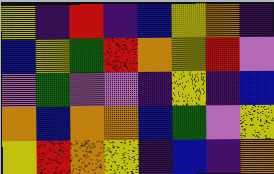[["yellow", "indigo", "red", "indigo", "blue", "yellow", "orange", "indigo"], ["blue", "yellow", "green", "red", "orange", "yellow", "red", "violet"], ["violet", "green", "violet", "violet", "indigo", "yellow", "indigo", "blue"], ["orange", "blue", "orange", "orange", "blue", "green", "violet", "yellow"], ["yellow", "red", "orange", "yellow", "indigo", "blue", "indigo", "orange"]]